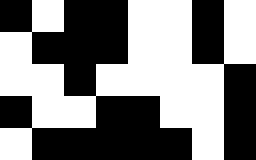[["black", "white", "black", "black", "white", "white", "black", "white"], ["white", "black", "black", "black", "white", "white", "black", "white"], ["white", "white", "black", "white", "white", "white", "white", "black"], ["black", "white", "white", "black", "black", "white", "white", "black"], ["white", "black", "black", "black", "black", "black", "white", "black"]]